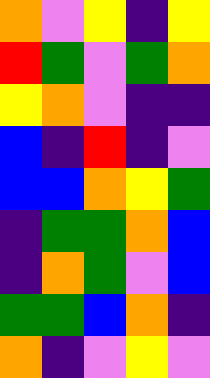[["orange", "violet", "yellow", "indigo", "yellow"], ["red", "green", "violet", "green", "orange"], ["yellow", "orange", "violet", "indigo", "indigo"], ["blue", "indigo", "red", "indigo", "violet"], ["blue", "blue", "orange", "yellow", "green"], ["indigo", "green", "green", "orange", "blue"], ["indigo", "orange", "green", "violet", "blue"], ["green", "green", "blue", "orange", "indigo"], ["orange", "indigo", "violet", "yellow", "violet"]]